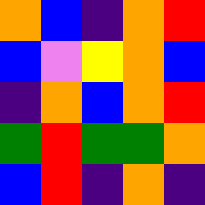[["orange", "blue", "indigo", "orange", "red"], ["blue", "violet", "yellow", "orange", "blue"], ["indigo", "orange", "blue", "orange", "red"], ["green", "red", "green", "green", "orange"], ["blue", "red", "indigo", "orange", "indigo"]]